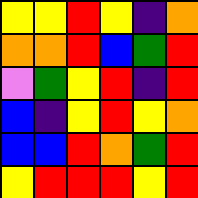[["yellow", "yellow", "red", "yellow", "indigo", "orange"], ["orange", "orange", "red", "blue", "green", "red"], ["violet", "green", "yellow", "red", "indigo", "red"], ["blue", "indigo", "yellow", "red", "yellow", "orange"], ["blue", "blue", "red", "orange", "green", "red"], ["yellow", "red", "red", "red", "yellow", "red"]]